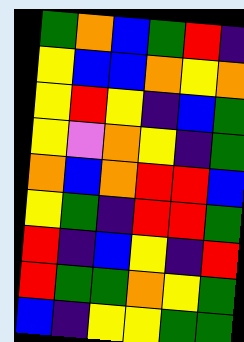[["green", "orange", "blue", "green", "red", "indigo"], ["yellow", "blue", "blue", "orange", "yellow", "orange"], ["yellow", "red", "yellow", "indigo", "blue", "green"], ["yellow", "violet", "orange", "yellow", "indigo", "green"], ["orange", "blue", "orange", "red", "red", "blue"], ["yellow", "green", "indigo", "red", "red", "green"], ["red", "indigo", "blue", "yellow", "indigo", "red"], ["red", "green", "green", "orange", "yellow", "green"], ["blue", "indigo", "yellow", "yellow", "green", "green"]]